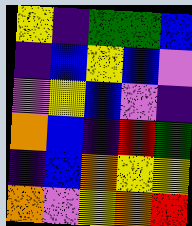[["yellow", "indigo", "green", "green", "blue"], ["indigo", "blue", "yellow", "blue", "violet"], ["violet", "yellow", "blue", "violet", "indigo"], ["orange", "blue", "indigo", "red", "green"], ["indigo", "blue", "orange", "yellow", "yellow"], ["orange", "violet", "yellow", "orange", "red"]]